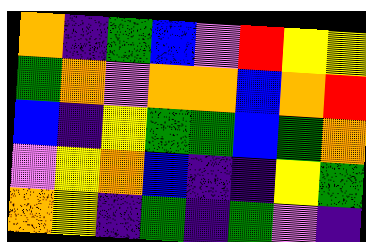[["orange", "indigo", "green", "blue", "violet", "red", "yellow", "yellow"], ["green", "orange", "violet", "orange", "orange", "blue", "orange", "red"], ["blue", "indigo", "yellow", "green", "green", "blue", "green", "orange"], ["violet", "yellow", "orange", "blue", "indigo", "indigo", "yellow", "green"], ["orange", "yellow", "indigo", "green", "indigo", "green", "violet", "indigo"]]